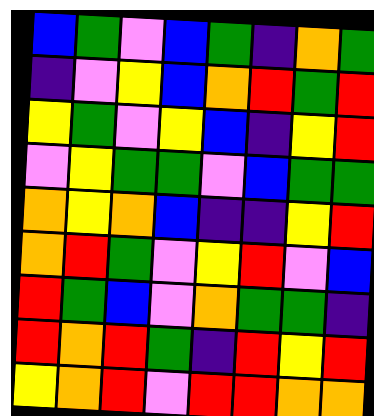[["blue", "green", "violet", "blue", "green", "indigo", "orange", "green"], ["indigo", "violet", "yellow", "blue", "orange", "red", "green", "red"], ["yellow", "green", "violet", "yellow", "blue", "indigo", "yellow", "red"], ["violet", "yellow", "green", "green", "violet", "blue", "green", "green"], ["orange", "yellow", "orange", "blue", "indigo", "indigo", "yellow", "red"], ["orange", "red", "green", "violet", "yellow", "red", "violet", "blue"], ["red", "green", "blue", "violet", "orange", "green", "green", "indigo"], ["red", "orange", "red", "green", "indigo", "red", "yellow", "red"], ["yellow", "orange", "red", "violet", "red", "red", "orange", "orange"]]